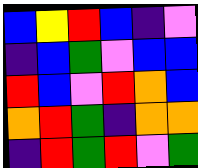[["blue", "yellow", "red", "blue", "indigo", "violet"], ["indigo", "blue", "green", "violet", "blue", "blue"], ["red", "blue", "violet", "red", "orange", "blue"], ["orange", "red", "green", "indigo", "orange", "orange"], ["indigo", "red", "green", "red", "violet", "green"]]